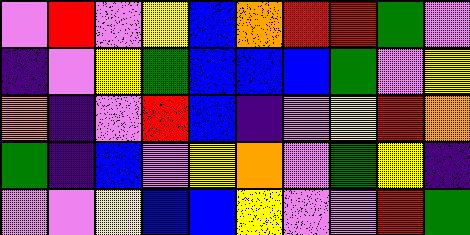[["violet", "red", "violet", "yellow", "blue", "orange", "red", "red", "green", "violet"], ["indigo", "violet", "yellow", "green", "blue", "blue", "blue", "green", "violet", "yellow"], ["orange", "indigo", "violet", "red", "blue", "indigo", "violet", "yellow", "red", "orange"], ["green", "indigo", "blue", "violet", "yellow", "orange", "violet", "green", "yellow", "indigo"], ["violet", "violet", "yellow", "blue", "blue", "yellow", "violet", "violet", "red", "green"]]